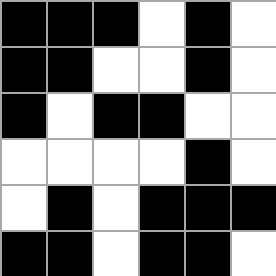[["black", "black", "black", "white", "black", "white"], ["black", "black", "white", "white", "black", "white"], ["black", "white", "black", "black", "white", "white"], ["white", "white", "white", "white", "black", "white"], ["white", "black", "white", "black", "black", "black"], ["black", "black", "white", "black", "black", "white"]]